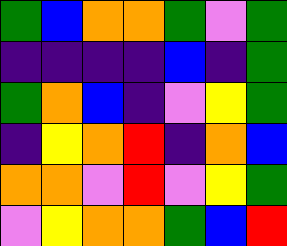[["green", "blue", "orange", "orange", "green", "violet", "green"], ["indigo", "indigo", "indigo", "indigo", "blue", "indigo", "green"], ["green", "orange", "blue", "indigo", "violet", "yellow", "green"], ["indigo", "yellow", "orange", "red", "indigo", "orange", "blue"], ["orange", "orange", "violet", "red", "violet", "yellow", "green"], ["violet", "yellow", "orange", "orange", "green", "blue", "red"]]